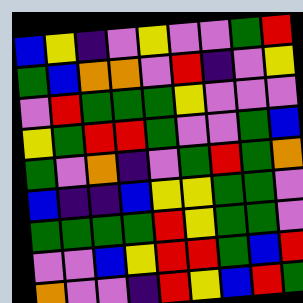[["blue", "yellow", "indigo", "violet", "yellow", "violet", "violet", "green", "red"], ["green", "blue", "orange", "orange", "violet", "red", "indigo", "violet", "yellow"], ["violet", "red", "green", "green", "green", "yellow", "violet", "violet", "violet"], ["yellow", "green", "red", "red", "green", "violet", "violet", "green", "blue"], ["green", "violet", "orange", "indigo", "violet", "green", "red", "green", "orange"], ["blue", "indigo", "indigo", "blue", "yellow", "yellow", "green", "green", "violet"], ["green", "green", "green", "green", "red", "yellow", "green", "green", "violet"], ["violet", "violet", "blue", "yellow", "red", "red", "green", "blue", "red"], ["orange", "violet", "violet", "indigo", "red", "yellow", "blue", "red", "green"]]